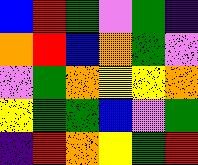[["blue", "red", "green", "violet", "green", "indigo"], ["orange", "red", "blue", "orange", "green", "violet"], ["violet", "green", "orange", "yellow", "yellow", "orange"], ["yellow", "green", "green", "blue", "violet", "green"], ["indigo", "red", "orange", "yellow", "green", "red"]]